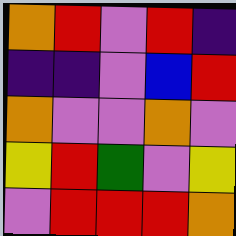[["orange", "red", "violet", "red", "indigo"], ["indigo", "indigo", "violet", "blue", "red"], ["orange", "violet", "violet", "orange", "violet"], ["yellow", "red", "green", "violet", "yellow"], ["violet", "red", "red", "red", "orange"]]